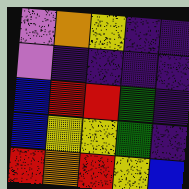[["violet", "orange", "yellow", "indigo", "indigo"], ["violet", "indigo", "indigo", "indigo", "indigo"], ["blue", "red", "red", "green", "indigo"], ["blue", "yellow", "yellow", "green", "indigo"], ["red", "orange", "red", "yellow", "blue"]]